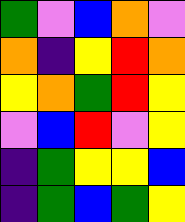[["green", "violet", "blue", "orange", "violet"], ["orange", "indigo", "yellow", "red", "orange"], ["yellow", "orange", "green", "red", "yellow"], ["violet", "blue", "red", "violet", "yellow"], ["indigo", "green", "yellow", "yellow", "blue"], ["indigo", "green", "blue", "green", "yellow"]]